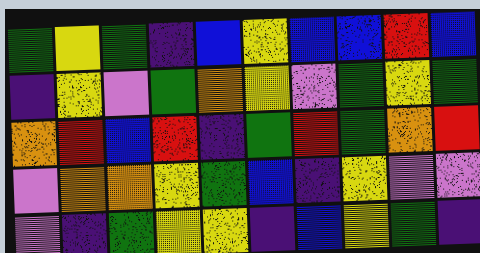[["green", "yellow", "green", "indigo", "blue", "yellow", "blue", "blue", "red", "blue"], ["indigo", "yellow", "violet", "green", "orange", "yellow", "violet", "green", "yellow", "green"], ["orange", "red", "blue", "red", "indigo", "green", "red", "green", "orange", "red"], ["violet", "orange", "orange", "yellow", "green", "blue", "indigo", "yellow", "violet", "violet"], ["violet", "indigo", "green", "yellow", "yellow", "indigo", "blue", "yellow", "green", "indigo"]]